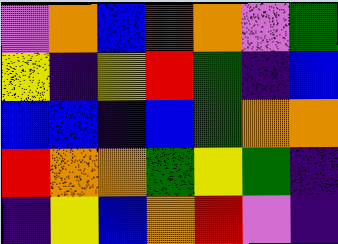[["violet", "orange", "blue", "red", "orange", "violet", "green"], ["yellow", "indigo", "yellow", "red", "green", "indigo", "blue"], ["blue", "blue", "indigo", "blue", "green", "orange", "orange"], ["red", "orange", "orange", "green", "yellow", "green", "indigo"], ["indigo", "yellow", "blue", "orange", "red", "violet", "indigo"]]